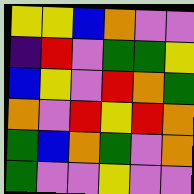[["yellow", "yellow", "blue", "orange", "violet", "violet"], ["indigo", "red", "violet", "green", "green", "yellow"], ["blue", "yellow", "violet", "red", "orange", "green"], ["orange", "violet", "red", "yellow", "red", "orange"], ["green", "blue", "orange", "green", "violet", "orange"], ["green", "violet", "violet", "yellow", "violet", "violet"]]